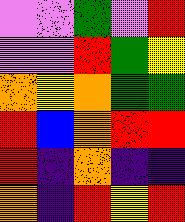[["violet", "violet", "green", "violet", "red"], ["violet", "violet", "red", "green", "yellow"], ["orange", "yellow", "orange", "green", "green"], ["red", "blue", "orange", "red", "red"], ["red", "indigo", "orange", "indigo", "indigo"], ["orange", "indigo", "red", "yellow", "red"]]